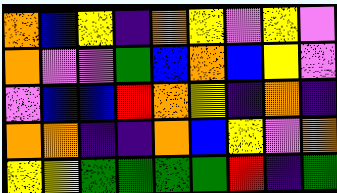[["orange", "blue", "yellow", "indigo", "orange", "yellow", "violet", "yellow", "violet"], ["orange", "violet", "violet", "green", "blue", "orange", "blue", "yellow", "violet"], ["violet", "blue", "blue", "red", "orange", "yellow", "indigo", "orange", "indigo"], ["orange", "orange", "indigo", "indigo", "orange", "blue", "yellow", "violet", "orange"], ["yellow", "yellow", "green", "green", "green", "green", "red", "indigo", "green"]]